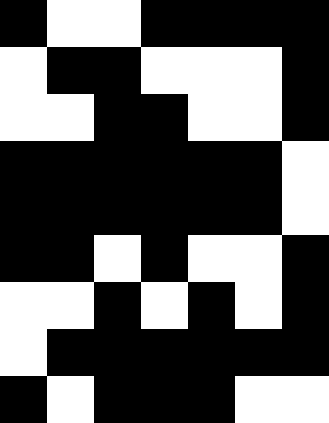[["black", "white", "white", "black", "black", "black", "black"], ["white", "black", "black", "white", "white", "white", "black"], ["white", "white", "black", "black", "white", "white", "black"], ["black", "black", "black", "black", "black", "black", "white"], ["black", "black", "black", "black", "black", "black", "white"], ["black", "black", "white", "black", "white", "white", "black"], ["white", "white", "black", "white", "black", "white", "black"], ["white", "black", "black", "black", "black", "black", "black"], ["black", "white", "black", "black", "black", "white", "white"]]